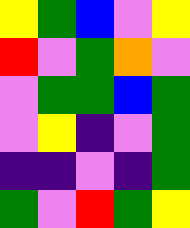[["yellow", "green", "blue", "violet", "yellow"], ["red", "violet", "green", "orange", "violet"], ["violet", "green", "green", "blue", "green"], ["violet", "yellow", "indigo", "violet", "green"], ["indigo", "indigo", "violet", "indigo", "green"], ["green", "violet", "red", "green", "yellow"]]